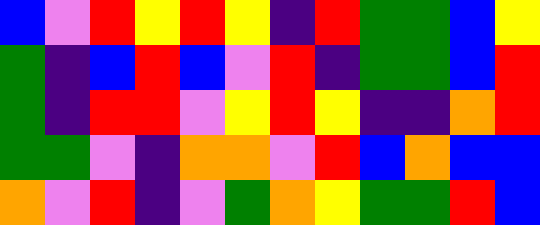[["blue", "violet", "red", "yellow", "red", "yellow", "indigo", "red", "green", "green", "blue", "yellow"], ["green", "indigo", "blue", "red", "blue", "violet", "red", "indigo", "green", "green", "blue", "red"], ["green", "indigo", "red", "red", "violet", "yellow", "red", "yellow", "indigo", "indigo", "orange", "red"], ["green", "green", "violet", "indigo", "orange", "orange", "violet", "red", "blue", "orange", "blue", "blue"], ["orange", "violet", "red", "indigo", "violet", "green", "orange", "yellow", "green", "green", "red", "blue"]]